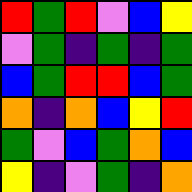[["red", "green", "red", "violet", "blue", "yellow"], ["violet", "green", "indigo", "green", "indigo", "green"], ["blue", "green", "red", "red", "blue", "green"], ["orange", "indigo", "orange", "blue", "yellow", "red"], ["green", "violet", "blue", "green", "orange", "blue"], ["yellow", "indigo", "violet", "green", "indigo", "orange"]]